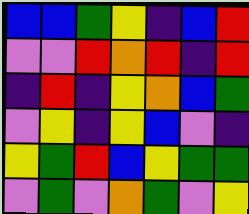[["blue", "blue", "green", "yellow", "indigo", "blue", "red"], ["violet", "violet", "red", "orange", "red", "indigo", "red"], ["indigo", "red", "indigo", "yellow", "orange", "blue", "green"], ["violet", "yellow", "indigo", "yellow", "blue", "violet", "indigo"], ["yellow", "green", "red", "blue", "yellow", "green", "green"], ["violet", "green", "violet", "orange", "green", "violet", "yellow"]]